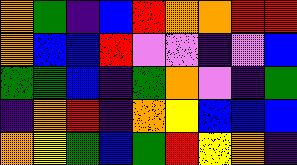[["orange", "green", "indigo", "blue", "red", "orange", "orange", "red", "red"], ["orange", "blue", "blue", "red", "violet", "violet", "indigo", "violet", "blue"], ["green", "green", "blue", "indigo", "green", "orange", "violet", "indigo", "green"], ["indigo", "orange", "red", "indigo", "orange", "yellow", "blue", "blue", "blue"], ["orange", "yellow", "green", "blue", "green", "red", "yellow", "orange", "indigo"]]